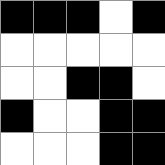[["black", "black", "black", "white", "black"], ["white", "white", "white", "white", "white"], ["white", "white", "black", "black", "white"], ["black", "white", "white", "black", "black"], ["white", "white", "white", "black", "black"]]